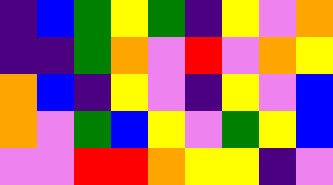[["indigo", "blue", "green", "yellow", "green", "indigo", "yellow", "violet", "orange"], ["indigo", "indigo", "green", "orange", "violet", "red", "violet", "orange", "yellow"], ["orange", "blue", "indigo", "yellow", "violet", "indigo", "yellow", "violet", "blue"], ["orange", "violet", "green", "blue", "yellow", "violet", "green", "yellow", "blue"], ["violet", "violet", "red", "red", "orange", "yellow", "yellow", "indigo", "violet"]]